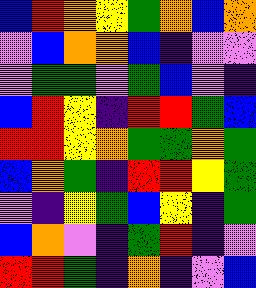[["blue", "red", "orange", "yellow", "green", "orange", "blue", "orange"], ["violet", "blue", "orange", "orange", "blue", "indigo", "violet", "violet"], ["violet", "green", "green", "violet", "green", "blue", "violet", "indigo"], ["blue", "red", "yellow", "indigo", "red", "red", "green", "blue"], ["red", "red", "yellow", "orange", "green", "green", "orange", "green"], ["blue", "orange", "green", "indigo", "red", "red", "yellow", "green"], ["violet", "indigo", "yellow", "green", "blue", "yellow", "indigo", "green"], ["blue", "orange", "violet", "indigo", "green", "red", "indigo", "violet"], ["red", "red", "green", "indigo", "orange", "indigo", "violet", "blue"]]